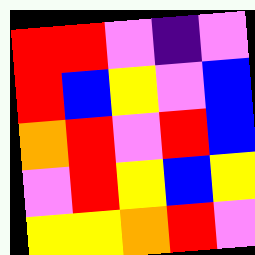[["red", "red", "violet", "indigo", "violet"], ["red", "blue", "yellow", "violet", "blue"], ["orange", "red", "violet", "red", "blue"], ["violet", "red", "yellow", "blue", "yellow"], ["yellow", "yellow", "orange", "red", "violet"]]